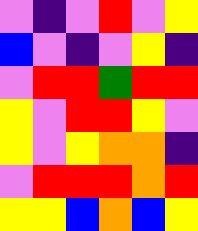[["violet", "indigo", "violet", "red", "violet", "yellow"], ["blue", "violet", "indigo", "violet", "yellow", "indigo"], ["violet", "red", "red", "green", "red", "red"], ["yellow", "violet", "red", "red", "yellow", "violet"], ["yellow", "violet", "yellow", "orange", "orange", "indigo"], ["violet", "red", "red", "red", "orange", "red"], ["yellow", "yellow", "blue", "orange", "blue", "yellow"]]